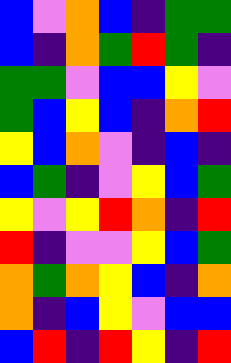[["blue", "violet", "orange", "blue", "indigo", "green", "green"], ["blue", "indigo", "orange", "green", "red", "green", "indigo"], ["green", "green", "violet", "blue", "blue", "yellow", "violet"], ["green", "blue", "yellow", "blue", "indigo", "orange", "red"], ["yellow", "blue", "orange", "violet", "indigo", "blue", "indigo"], ["blue", "green", "indigo", "violet", "yellow", "blue", "green"], ["yellow", "violet", "yellow", "red", "orange", "indigo", "red"], ["red", "indigo", "violet", "violet", "yellow", "blue", "green"], ["orange", "green", "orange", "yellow", "blue", "indigo", "orange"], ["orange", "indigo", "blue", "yellow", "violet", "blue", "blue"], ["blue", "red", "indigo", "red", "yellow", "indigo", "red"]]